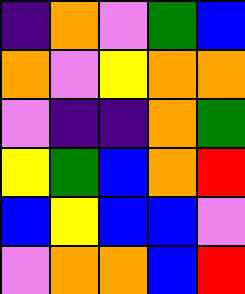[["indigo", "orange", "violet", "green", "blue"], ["orange", "violet", "yellow", "orange", "orange"], ["violet", "indigo", "indigo", "orange", "green"], ["yellow", "green", "blue", "orange", "red"], ["blue", "yellow", "blue", "blue", "violet"], ["violet", "orange", "orange", "blue", "red"]]